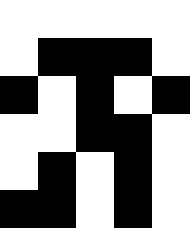[["white", "white", "white", "white", "white"], ["white", "black", "black", "black", "white"], ["black", "white", "black", "white", "black"], ["white", "white", "black", "black", "white"], ["white", "black", "white", "black", "white"], ["black", "black", "white", "black", "white"]]